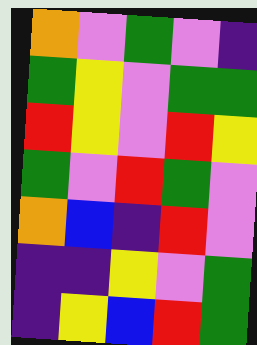[["orange", "violet", "green", "violet", "indigo"], ["green", "yellow", "violet", "green", "green"], ["red", "yellow", "violet", "red", "yellow"], ["green", "violet", "red", "green", "violet"], ["orange", "blue", "indigo", "red", "violet"], ["indigo", "indigo", "yellow", "violet", "green"], ["indigo", "yellow", "blue", "red", "green"]]